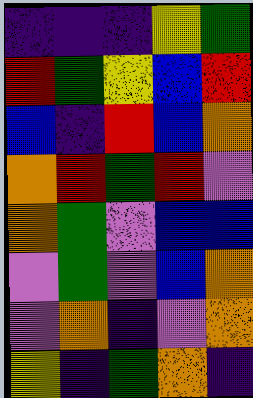[["indigo", "indigo", "indigo", "yellow", "green"], ["red", "green", "yellow", "blue", "red"], ["blue", "indigo", "red", "blue", "orange"], ["orange", "red", "green", "red", "violet"], ["orange", "green", "violet", "blue", "blue"], ["violet", "green", "violet", "blue", "orange"], ["violet", "orange", "indigo", "violet", "orange"], ["yellow", "indigo", "green", "orange", "indigo"]]